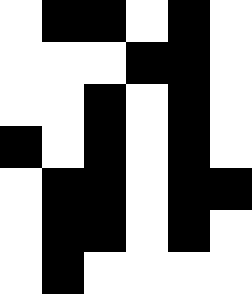[["white", "black", "black", "white", "black", "white"], ["white", "white", "white", "black", "black", "white"], ["white", "white", "black", "white", "black", "white"], ["black", "white", "black", "white", "black", "white"], ["white", "black", "black", "white", "black", "black"], ["white", "black", "black", "white", "black", "white"], ["white", "black", "white", "white", "white", "white"]]